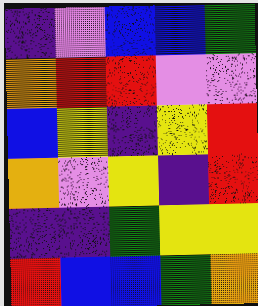[["indigo", "violet", "blue", "blue", "green"], ["orange", "red", "red", "violet", "violet"], ["blue", "yellow", "indigo", "yellow", "red"], ["orange", "violet", "yellow", "indigo", "red"], ["indigo", "indigo", "green", "yellow", "yellow"], ["red", "blue", "blue", "green", "orange"]]